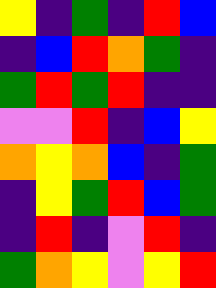[["yellow", "indigo", "green", "indigo", "red", "blue"], ["indigo", "blue", "red", "orange", "green", "indigo"], ["green", "red", "green", "red", "indigo", "indigo"], ["violet", "violet", "red", "indigo", "blue", "yellow"], ["orange", "yellow", "orange", "blue", "indigo", "green"], ["indigo", "yellow", "green", "red", "blue", "green"], ["indigo", "red", "indigo", "violet", "red", "indigo"], ["green", "orange", "yellow", "violet", "yellow", "red"]]